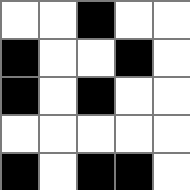[["white", "white", "black", "white", "white"], ["black", "white", "white", "black", "white"], ["black", "white", "black", "white", "white"], ["white", "white", "white", "white", "white"], ["black", "white", "black", "black", "white"]]